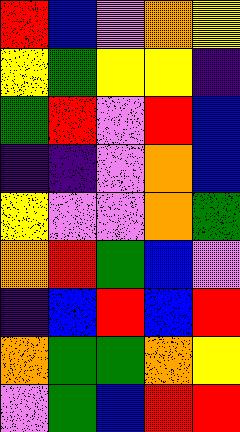[["red", "blue", "violet", "orange", "yellow"], ["yellow", "green", "yellow", "yellow", "indigo"], ["green", "red", "violet", "red", "blue"], ["indigo", "indigo", "violet", "orange", "blue"], ["yellow", "violet", "violet", "orange", "green"], ["orange", "red", "green", "blue", "violet"], ["indigo", "blue", "red", "blue", "red"], ["orange", "green", "green", "orange", "yellow"], ["violet", "green", "blue", "red", "red"]]